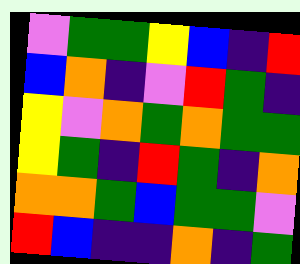[["violet", "green", "green", "yellow", "blue", "indigo", "red"], ["blue", "orange", "indigo", "violet", "red", "green", "indigo"], ["yellow", "violet", "orange", "green", "orange", "green", "green"], ["yellow", "green", "indigo", "red", "green", "indigo", "orange"], ["orange", "orange", "green", "blue", "green", "green", "violet"], ["red", "blue", "indigo", "indigo", "orange", "indigo", "green"]]